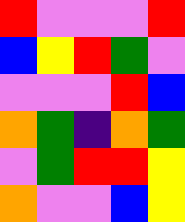[["red", "violet", "violet", "violet", "red"], ["blue", "yellow", "red", "green", "violet"], ["violet", "violet", "violet", "red", "blue"], ["orange", "green", "indigo", "orange", "green"], ["violet", "green", "red", "red", "yellow"], ["orange", "violet", "violet", "blue", "yellow"]]